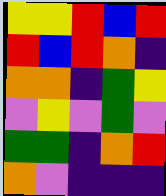[["yellow", "yellow", "red", "blue", "red"], ["red", "blue", "red", "orange", "indigo"], ["orange", "orange", "indigo", "green", "yellow"], ["violet", "yellow", "violet", "green", "violet"], ["green", "green", "indigo", "orange", "red"], ["orange", "violet", "indigo", "indigo", "indigo"]]